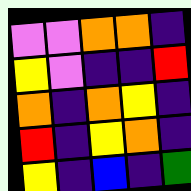[["violet", "violet", "orange", "orange", "indigo"], ["yellow", "violet", "indigo", "indigo", "red"], ["orange", "indigo", "orange", "yellow", "indigo"], ["red", "indigo", "yellow", "orange", "indigo"], ["yellow", "indigo", "blue", "indigo", "green"]]